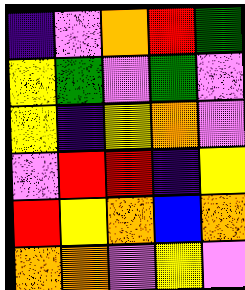[["indigo", "violet", "orange", "red", "green"], ["yellow", "green", "violet", "green", "violet"], ["yellow", "indigo", "yellow", "orange", "violet"], ["violet", "red", "red", "indigo", "yellow"], ["red", "yellow", "orange", "blue", "orange"], ["orange", "orange", "violet", "yellow", "violet"]]